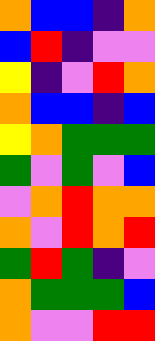[["orange", "blue", "blue", "indigo", "orange"], ["blue", "red", "indigo", "violet", "violet"], ["yellow", "indigo", "violet", "red", "orange"], ["orange", "blue", "blue", "indigo", "blue"], ["yellow", "orange", "green", "green", "green"], ["green", "violet", "green", "violet", "blue"], ["violet", "orange", "red", "orange", "orange"], ["orange", "violet", "red", "orange", "red"], ["green", "red", "green", "indigo", "violet"], ["orange", "green", "green", "green", "blue"], ["orange", "violet", "violet", "red", "red"]]